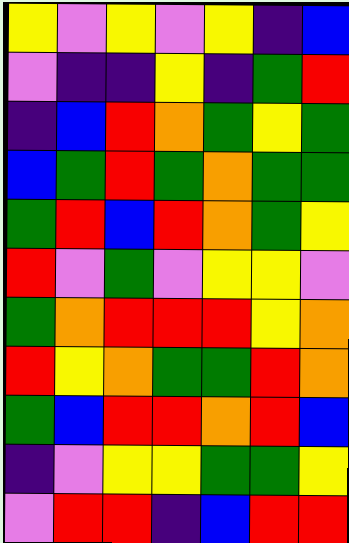[["yellow", "violet", "yellow", "violet", "yellow", "indigo", "blue"], ["violet", "indigo", "indigo", "yellow", "indigo", "green", "red"], ["indigo", "blue", "red", "orange", "green", "yellow", "green"], ["blue", "green", "red", "green", "orange", "green", "green"], ["green", "red", "blue", "red", "orange", "green", "yellow"], ["red", "violet", "green", "violet", "yellow", "yellow", "violet"], ["green", "orange", "red", "red", "red", "yellow", "orange"], ["red", "yellow", "orange", "green", "green", "red", "orange"], ["green", "blue", "red", "red", "orange", "red", "blue"], ["indigo", "violet", "yellow", "yellow", "green", "green", "yellow"], ["violet", "red", "red", "indigo", "blue", "red", "red"]]